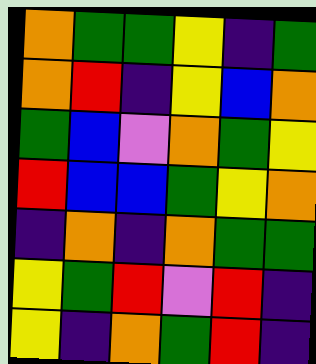[["orange", "green", "green", "yellow", "indigo", "green"], ["orange", "red", "indigo", "yellow", "blue", "orange"], ["green", "blue", "violet", "orange", "green", "yellow"], ["red", "blue", "blue", "green", "yellow", "orange"], ["indigo", "orange", "indigo", "orange", "green", "green"], ["yellow", "green", "red", "violet", "red", "indigo"], ["yellow", "indigo", "orange", "green", "red", "indigo"]]